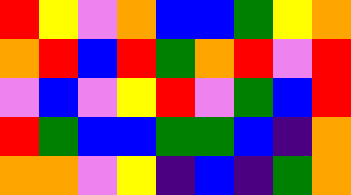[["red", "yellow", "violet", "orange", "blue", "blue", "green", "yellow", "orange"], ["orange", "red", "blue", "red", "green", "orange", "red", "violet", "red"], ["violet", "blue", "violet", "yellow", "red", "violet", "green", "blue", "red"], ["red", "green", "blue", "blue", "green", "green", "blue", "indigo", "orange"], ["orange", "orange", "violet", "yellow", "indigo", "blue", "indigo", "green", "orange"]]